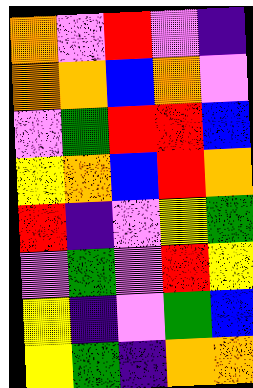[["orange", "violet", "red", "violet", "indigo"], ["orange", "orange", "blue", "orange", "violet"], ["violet", "green", "red", "red", "blue"], ["yellow", "orange", "blue", "red", "orange"], ["red", "indigo", "violet", "yellow", "green"], ["violet", "green", "violet", "red", "yellow"], ["yellow", "indigo", "violet", "green", "blue"], ["yellow", "green", "indigo", "orange", "orange"]]